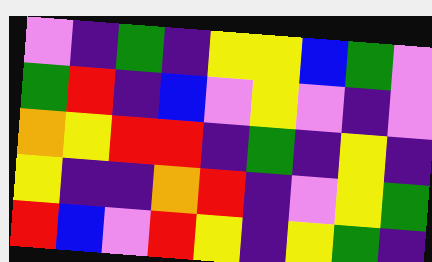[["violet", "indigo", "green", "indigo", "yellow", "yellow", "blue", "green", "violet"], ["green", "red", "indigo", "blue", "violet", "yellow", "violet", "indigo", "violet"], ["orange", "yellow", "red", "red", "indigo", "green", "indigo", "yellow", "indigo"], ["yellow", "indigo", "indigo", "orange", "red", "indigo", "violet", "yellow", "green"], ["red", "blue", "violet", "red", "yellow", "indigo", "yellow", "green", "indigo"]]